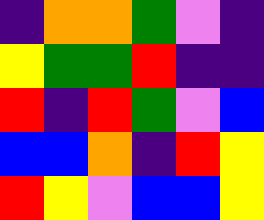[["indigo", "orange", "orange", "green", "violet", "indigo"], ["yellow", "green", "green", "red", "indigo", "indigo"], ["red", "indigo", "red", "green", "violet", "blue"], ["blue", "blue", "orange", "indigo", "red", "yellow"], ["red", "yellow", "violet", "blue", "blue", "yellow"]]